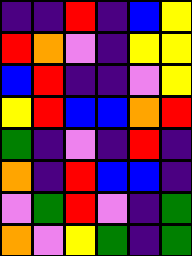[["indigo", "indigo", "red", "indigo", "blue", "yellow"], ["red", "orange", "violet", "indigo", "yellow", "yellow"], ["blue", "red", "indigo", "indigo", "violet", "yellow"], ["yellow", "red", "blue", "blue", "orange", "red"], ["green", "indigo", "violet", "indigo", "red", "indigo"], ["orange", "indigo", "red", "blue", "blue", "indigo"], ["violet", "green", "red", "violet", "indigo", "green"], ["orange", "violet", "yellow", "green", "indigo", "green"]]